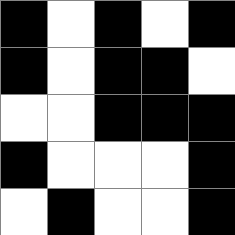[["black", "white", "black", "white", "black"], ["black", "white", "black", "black", "white"], ["white", "white", "black", "black", "black"], ["black", "white", "white", "white", "black"], ["white", "black", "white", "white", "black"]]